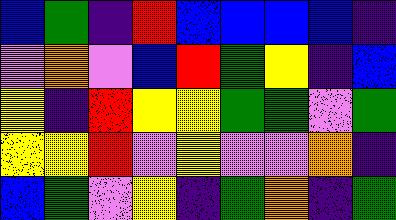[["blue", "green", "indigo", "red", "blue", "blue", "blue", "blue", "indigo"], ["violet", "orange", "violet", "blue", "red", "green", "yellow", "indigo", "blue"], ["yellow", "indigo", "red", "yellow", "yellow", "green", "green", "violet", "green"], ["yellow", "yellow", "red", "violet", "yellow", "violet", "violet", "orange", "indigo"], ["blue", "green", "violet", "yellow", "indigo", "green", "orange", "indigo", "green"]]